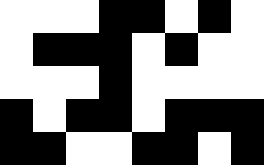[["white", "white", "white", "black", "black", "white", "black", "white"], ["white", "black", "black", "black", "white", "black", "white", "white"], ["white", "white", "white", "black", "white", "white", "white", "white"], ["black", "white", "black", "black", "white", "black", "black", "black"], ["black", "black", "white", "white", "black", "black", "white", "black"]]